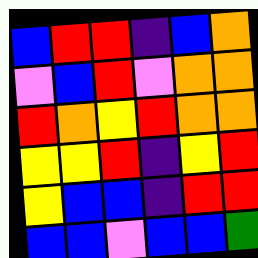[["blue", "red", "red", "indigo", "blue", "orange"], ["violet", "blue", "red", "violet", "orange", "orange"], ["red", "orange", "yellow", "red", "orange", "orange"], ["yellow", "yellow", "red", "indigo", "yellow", "red"], ["yellow", "blue", "blue", "indigo", "red", "red"], ["blue", "blue", "violet", "blue", "blue", "green"]]